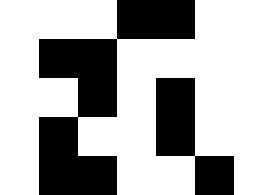[["white", "white", "white", "black", "black", "white", "white"], ["white", "black", "black", "white", "white", "white", "white"], ["white", "white", "black", "white", "black", "white", "white"], ["white", "black", "white", "white", "black", "white", "white"], ["white", "black", "black", "white", "white", "black", "white"]]